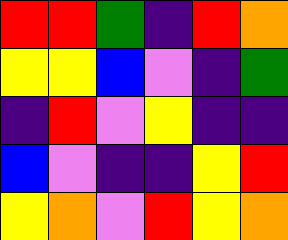[["red", "red", "green", "indigo", "red", "orange"], ["yellow", "yellow", "blue", "violet", "indigo", "green"], ["indigo", "red", "violet", "yellow", "indigo", "indigo"], ["blue", "violet", "indigo", "indigo", "yellow", "red"], ["yellow", "orange", "violet", "red", "yellow", "orange"]]